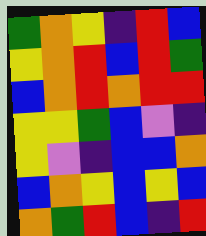[["green", "orange", "yellow", "indigo", "red", "blue"], ["yellow", "orange", "red", "blue", "red", "green"], ["blue", "orange", "red", "orange", "red", "red"], ["yellow", "yellow", "green", "blue", "violet", "indigo"], ["yellow", "violet", "indigo", "blue", "blue", "orange"], ["blue", "orange", "yellow", "blue", "yellow", "blue"], ["orange", "green", "red", "blue", "indigo", "red"]]